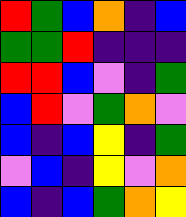[["red", "green", "blue", "orange", "indigo", "blue"], ["green", "green", "red", "indigo", "indigo", "indigo"], ["red", "red", "blue", "violet", "indigo", "green"], ["blue", "red", "violet", "green", "orange", "violet"], ["blue", "indigo", "blue", "yellow", "indigo", "green"], ["violet", "blue", "indigo", "yellow", "violet", "orange"], ["blue", "indigo", "blue", "green", "orange", "yellow"]]